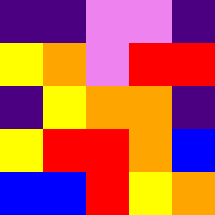[["indigo", "indigo", "violet", "violet", "indigo"], ["yellow", "orange", "violet", "red", "red"], ["indigo", "yellow", "orange", "orange", "indigo"], ["yellow", "red", "red", "orange", "blue"], ["blue", "blue", "red", "yellow", "orange"]]